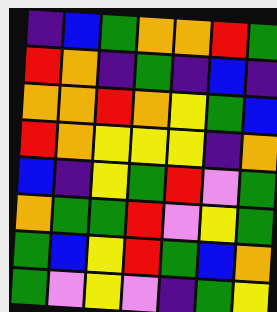[["indigo", "blue", "green", "orange", "orange", "red", "green"], ["red", "orange", "indigo", "green", "indigo", "blue", "indigo"], ["orange", "orange", "red", "orange", "yellow", "green", "blue"], ["red", "orange", "yellow", "yellow", "yellow", "indigo", "orange"], ["blue", "indigo", "yellow", "green", "red", "violet", "green"], ["orange", "green", "green", "red", "violet", "yellow", "green"], ["green", "blue", "yellow", "red", "green", "blue", "orange"], ["green", "violet", "yellow", "violet", "indigo", "green", "yellow"]]